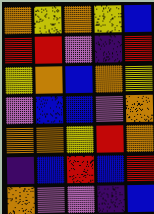[["orange", "yellow", "orange", "yellow", "blue"], ["red", "red", "violet", "indigo", "red"], ["yellow", "orange", "blue", "orange", "yellow"], ["violet", "blue", "blue", "violet", "orange"], ["orange", "orange", "yellow", "red", "orange"], ["indigo", "blue", "red", "blue", "red"], ["orange", "violet", "violet", "indigo", "blue"]]